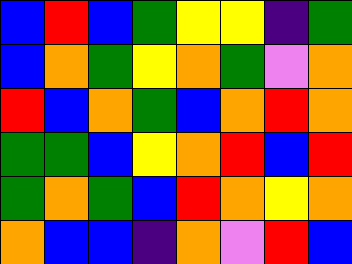[["blue", "red", "blue", "green", "yellow", "yellow", "indigo", "green"], ["blue", "orange", "green", "yellow", "orange", "green", "violet", "orange"], ["red", "blue", "orange", "green", "blue", "orange", "red", "orange"], ["green", "green", "blue", "yellow", "orange", "red", "blue", "red"], ["green", "orange", "green", "blue", "red", "orange", "yellow", "orange"], ["orange", "blue", "blue", "indigo", "orange", "violet", "red", "blue"]]